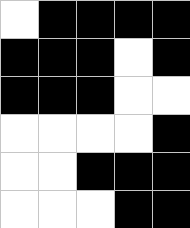[["white", "black", "black", "black", "black"], ["black", "black", "black", "white", "black"], ["black", "black", "black", "white", "white"], ["white", "white", "white", "white", "black"], ["white", "white", "black", "black", "black"], ["white", "white", "white", "black", "black"]]